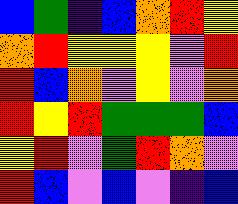[["blue", "green", "indigo", "blue", "orange", "red", "yellow"], ["orange", "red", "yellow", "yellow", "yellow", "violet", "red"], ["red", "blue", "orange", "violet", "yellow", "violet", "orange"], ["red", "yellow", "red", "green", "green", "green", "blue"], ["yellow", "red", "violet", "green", "red", "orange", "violet"], ["red", "blue", "violet", "blue", "violet", "indigo", "blue"]]